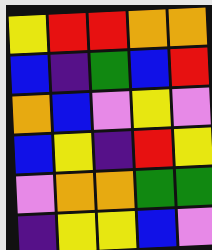[["yellow", "red", "red", "orange", "orange"], ["blue", "indigo", "green", "blue", "red"], ["orange", "blue", "violet", "yellow", "violet"], ["blue", "yellow", "indigo", "red", "yellow"], ["violet", "orange", "orange", "green", "green"], ["indigo", "yellow", "yellow", "blue", "violet"]]